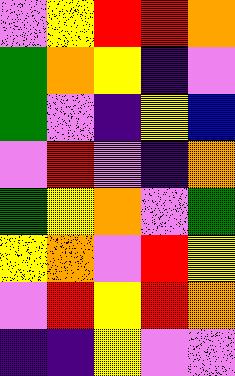[["violet", "yellow", "red", "red", "orange"], ["green", "orange", "yellow", "indigo", "violet"], ["green", "violet", "indigo", "yellow", "blue"], ["violet", "red", "violet", "indigo", "orange"], ["green", "yellow", "orange", "violet", "green"], ["yellow", "orange", "violet", "red", "yellow"], ["violet", "red", "yellow", "red", "orange"], ["indigo", "indigo", "yellow", "violet", "violet"]]